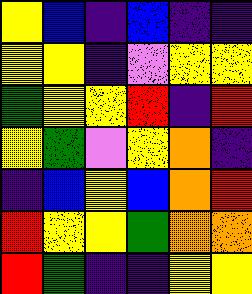[["yellow", "blue", "indigo", "blue", "indigo", "indigo"], ["yellow", "yellow", "indigo", "violet", "yellow", "yellow"], ["green", "yellow", "yellow", "red", "indigo", "red"], ["yellow", "green", "violet", "yellow", "orange", "indigo"], ["indigo", "blue", "yellow", "blue", "orange", "red"], ["red", "yellow", "yellow", "green", "orange", "orange"], ["red", "green", "indigo", "indigo", "yellow", "yellow"]]